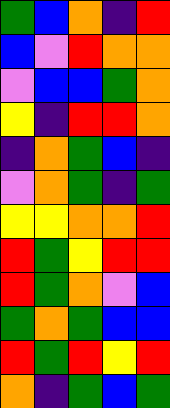[["green", "blue", "orange", "indigo", "red"], ["blue", "violet", "red", "orange", "orange"], ["violet", "blue", "blue", "green", "orange"], ["yellow", "indigo", "red", "red", "orange"], ["indigo", "orange", "green", "blue", "indigo"], ["violet", "orange", "green", "indigo", "green"], ["yellow", "yellow", "orange", "orange", "red"], ["red", "green", "yellow", "red", "red"], ["red", "green", "orange", "violet", "blue"], ["green", "orange", "green", "blue", "blue"], ["red", "green", "red", "yellow", "red"], ["orange", "indigo", "green", "blue", "green"]]